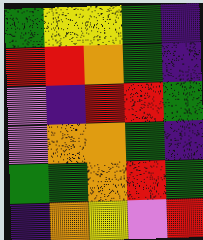[["green", "yellow", "yellow", "green", "indigo"], ["red", "red", "orange", "green", "indigo"], ["violet", "indigo", "red", "red", "green"], ["violet", "orange", "orange", "green", "indigo"], ["green", "green", "orange", "red", "green"], ["indigo", "orange", "yellow", "violet", "red"]]